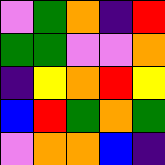[["violet", "green", "orange", "indigo", "red"], ["green", "green", "violet", "violet", "orange"], ["indigo", "yellow", "orange", "red", "yellow"], ["blue", "red", "green", "orange", "green"], ["violet", "orange", "orange", "blue", "indigo"]]